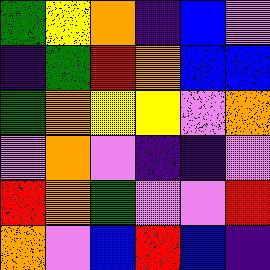[["green", "yellow", "orange", "indigo", "blue", "violet"], ["indigo", "green", "red", "orange", "blue", "blue"], ["green", "orange", "yellow", "yellow", "violet", "orange"], ["violet", "orange", "violet", "indigo", "indigo", "violet"], ["red", "orange", "green", "violet", "violet", "red"], ["orange", "violet", "blue", "red", "blue", "indigo"]]